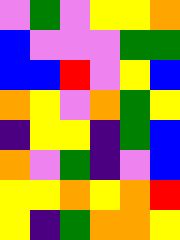[["violet", "green", "violet", "yellow", "yellow", "orange"], ["blue", "violet", "violet", "violet", "green", "green"], ["blue", "blue", "red", "violet", "yellow", "blue"], ["orange", "yellow", "violet", "orange", "green", "yellow"], ["indigo", "yellow", "yellow", "indigo", "green", "blue"], ["orange", "violet", "green", "indigo", "violet", "blue"], ["yellow", "yellow", "orange", "yellow", "orange", "red"], ["yellow", "indigo", "green", "orange", "orange", "yellow"]]